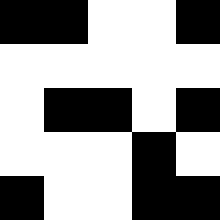[["black", "black", "white", "white", "black"], ["white", "white", "white", "white", "white"], ["white", "black", "black", "white", "black"], ["white", "white", "white", "black", "white"], ["black", "white", "white", "black", "black"]]